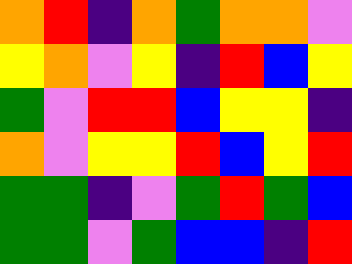[["orange", "red", "indigo", "orange", "green", "orange", "orange", "violet"], ["yellow", "orange", "violet", "yellow", "indigo", "red", "blue", "yellow"], ["green", "violet", "red", "red", "blue", "yellow", "yellow", "indigo"], ["orange", "violet", "yellow", "yellow", "red", "blue", "yellow", "red"], ["green", "green", "indigo", "violet", "green", "red", "green", "blue"], ["green", "green", "violet", "green", "blue", "blue", "indigo", "red"]]